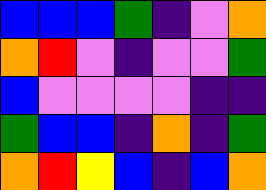[["blue", "blue", "blue", "green", "indigo", "violet", "orange"], ["orange", "red", "violet", "indigo", "violet", "violet", "green"], ["blue", "violet", "violet", "violet", "violet", "indigo", "indigo"], ["green", "blue", "blue", "indigo", "orange", "indigo", "green"], ["orange", "red", "yellow", "blue", "indigo", "blue", "orange"]]